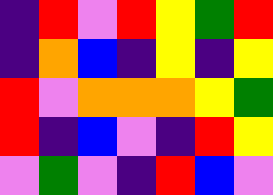[["indigo", "red", "violet", "red", "yellow", "green", "red"], ["indigo", "orange", "blue", "indigo", "yellow", "indigo", "yellow"], ["red", "violet", "orange", "orange", "orange", "yellow", "green"], ["red", "indigo", "blue", "violet", "indigo", "red", "yellow"], ["violet", "green", "violet", "indigo", "red", "blue", "violet"]]